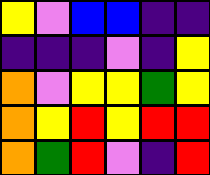[["yellow", "violet", "blue", "blue", "indigo", "indigo"], ["indigo", "indigo", "indigo", "violet", "indigo", "yellow"], ["orange", "violet", "yellow", "yellow", "green", "yellow"], ["orange", "yellow", "red", "yellow", "red", "red"], ["orange", "green", "red", "violet", "indigo", "red"]]